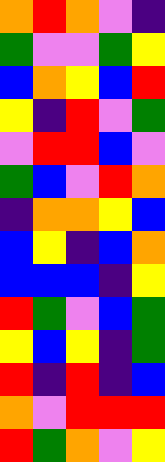[["orange", "red", "orange", "violet", "indigo"], ["green", "violet", "violet", "green", "yellow"], ["blue", "orange", "yellow", "blue", "red"], ["yellow", "indigo", "red", "violet", "green"], ["violet", "red", "red", "blue", "violet"], ["green", "blue", "violet", "red", "orange"], ["indigo", "orange", "orange", "yellow", "blue"], ["blue", "yellow", "indigo", "blue", "orange"], ["blue", "blue", "blue", "indigo", "yellow"], ["red", "green", "violet", "blue", "green"], ["yellow", "blue", "yellow", "indigo", "green"], ["red", "indigo", "red", "indigo", "blue"], ["orange", "violet", "red", "red", "red"], ["red", "green", "orange", "violet", "yellow"]]